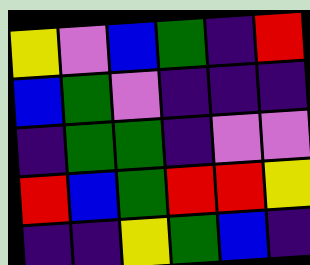[["yellow", "violet", "blue", "green", "indigo", "red"], ["blue", "green", "violet", "indigo", "indigo", "indigo"], ["indigo", "green", "green", "indigo", "violet", "violet"], ["red", "blue", "green", "red", "red", "yellow"], ["indigo", "indigo", "yellow", "green", "blue", "indigo"]]